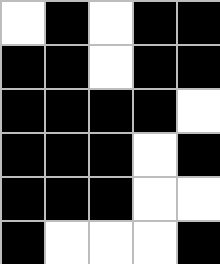[["white", "black", "white", "black", "black"], ["black", "black", "white", "black", "black"], ["black", "black", "black", "black", "white"], ["black", "black", "black", "white", "black"], ["black", "black", "black", "white", "white"], ["black", "white", "white", "white", "black"]]